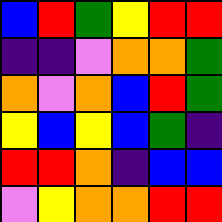[["blue", "red", "green", "yellow", "red", "red"], ["indigo", "indigo", "violet", "orange", "orange", "green"], ["orange", "violet", "orange", "blue", "red", "green"], ["yellow", "blue", "yellow", "blue", "green", "indigo"], ["red", "red", "orange", "indigo", "blue", "blue"], ["violet", "yellow", "orange", "orange", "red", "red"]]